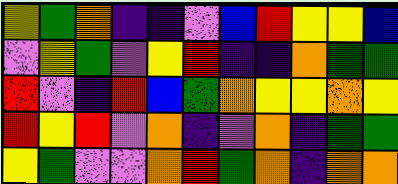[["yellow", "green", "orange", "indigo", "indigo", "violet", "blue", "red", "yellow", "yellow", "blue"], ["violet", "yellow", "green", "violet", "yellow", "red", "indigo", "indigo", "orange", "green", "green"], ["red", "violet", "indigo", "red", "blue", "green", "orange", "yellow", "yellow", "orange", "yellow"], ["red", "yellow", "red", "violet", "orange", "indigo", "violet", "orange", "indigo", "green", "green"], ["yellow", "green", "violet", "violet", "orange", "red", "green", "orange", "indigo", "orange", "orange"]]